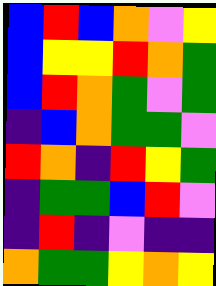[["blue", "red", "blue", "orange", "violet", "yellow"], ["blue", "yellow", "yellow", "red", "orange", "green"], ["blue", "red", "orange", "green", "violet", "green"], ["indigo", "blue", "orange", "green", "green", "violet"], ["red", "orange", "indigo", "red", "yellow", "green"], ["indigo", "green", "green", "blue", "red", "violet"], ["indigo", "red", "indigo", "violet", "indigo", "indigo"], ["orange", "green", "green", "yellow", "orange", "yellow"]]